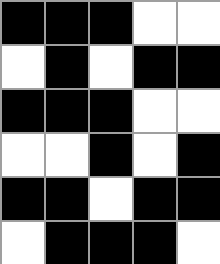[["black", "black", "black", "white", "white"], ["white", "black", "white", "black", "black"], ["black", "black", "black", "white", "white"], ["white", "white", "black", "white", "black"], ["black", "black", "white", "black", "black"], ["white", "black", "black", "black", "white"]]